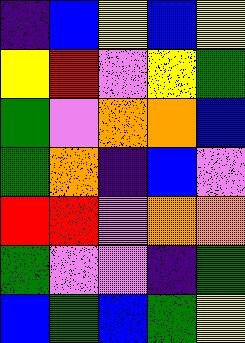[["indigo", "blue", "yellow", "blue", "yellow"], ["yellow", "red", "violet", "yellow", "green"], ["green", "violet", "orange", "orange", "blue"], ["green", "orange", "indigo", "blue", "violet"], ["red", "red", "violet", "orange", "orange"], ["green", "violet", "violet", "indigo", "green"], ["blue", "green", "blue", "green", "yellow"]]